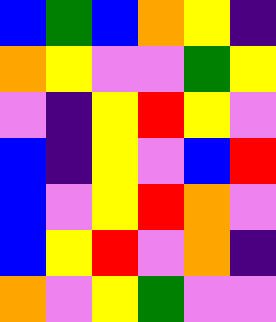[["blue", "green", "blue", "orange", "yellow", "indigo"], ["orange", "yellow", "violet", "violet", "green", "yellow"], ["violet", "indigo", "yellow", "red", "yellow", "violet"], ["blue", "indigo", "yellow", "violet", "blue", "red"], ["blue", "violet", "yellow", "red", "orange", "violet"], ["blue", "yellow", "red", "violet", "orange", "indigo"], ["orange", "violet", "yellow", "green", "violet", "violet"]]